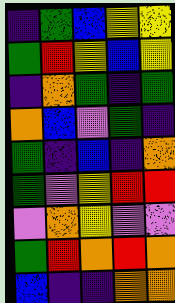[["indigo", "green", "blue", "yellow", "yellow"], ["green", "red", "yellow", "blue", "yellow"], ["indigo", "orange", "green", "indigo", "green"], ["orange", "blue", "violet", "green", "indigo"], ["green", "indigo", "blue", "indigo", "orange"], ["green", "violet", "yellow", "red", "red"], ["violet", "orange", "yellow", "violet", "violet"], ["green", "red", "orange", "red", "orange"], ["blue", "indigo", "indigo", "orange", "orange"]]